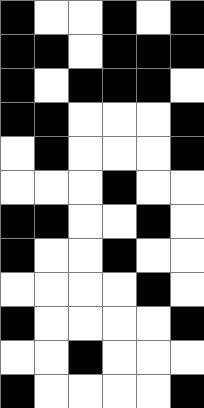[["black", "white", "white", "black", "white", "black"], ["black", "black", "white", "black", "black", "black"], ["black", "white", "black", "black", "black", "white"], ["black", "black", "white", "white", "white", "black"], ["white", "black", "white", "white", "white", "black"], ["white", "white", "white", "black", "white", "white"], ["black", "black", "white", "white", "black", "white"], ["black", "white", "white", "black", "white", "white"], ["white", "white", "white", "white", "black", "white"], ["black", "white", "white", "white", "white", "black"], ["white", "white", "black", "white", "white", "white"], ["black", "white", "white", "white", "white", "black"]]